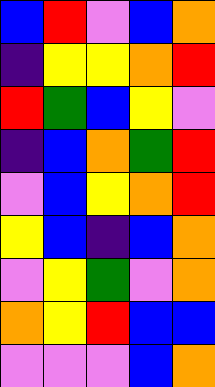[["blue", "red", "violet", "blue", "orange"], ["indigo", "yellow", "yellow", "orange", "red"], ["red", "green", "blue", "yellow", "violet"], ["indigo", "blue", "orange", "green", "red"], ["violet", "blue", "yellow", "orange", "red"], ["yellow", "blue", "indigo", "blue", "orange"], ["violet", "yellow", "green", "violet", "orange"], ["orange", "yellow", "red", "blue", "blue"], ["violet", "violet", "violet", "blue", "orange"]]